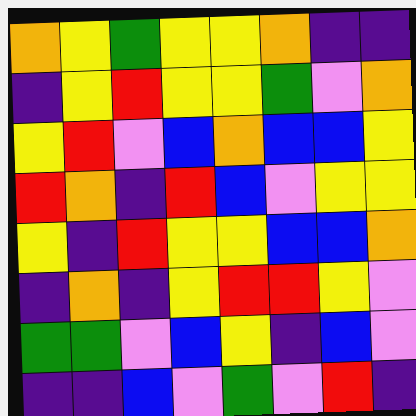[["orange", "yellow", "green", "yellow", "yellow", "orange", "indigo", "indigo"], ["indigo", "yellow", "red", "yellow", "yellow", "green", "violet", "orange"], ["yellow", "red", "violet", "blue", "orange", "blue", "blue", "yellow"], ["red", "orange", "indigo", "red", "blue", "violet", "yellow", "yellow"], ["yellow", "indigo", "red", "yellow", "yellow", "blue", "blue", "orange"], ["indigo", "orange", "indigo", "yellow", "red", "red", "yellow", "violet"], ["green", "green", "violet", "blue", "yellow", "indigo", "blue", "violet"], ["indigo", "indigo", "blue", "violet", "green", "violet", "red", "indigo"]]